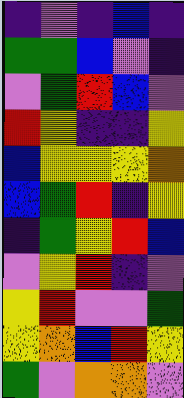[["indigo", "violet", "indigo", "blue", "indigo"], ["green", "green", "blue", "violet", "indigo"], ["violet", "green", "red", "blue", "violet"], ["red", "yellow", "indigo", "indigo", "yellow"], ["blue", "yellow", "yellow", "yellow", "orange"], ["blue", "green", "red", "indigo", "yellow"], ["indigo", "green", "yellow", "red", "blue"], ["violet", "yellow", "red", "indigo", "violet"], ["yellow", "red", "violet", "violet", "green"], ["yellow", "orange", "blue", "red", "yellow"], ["green", "violet", "orange", "orange", "violet"]]